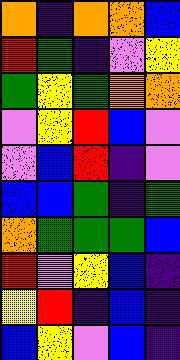[["orange", "indigo", "orange", "orange", "blue"], ["red", "green", "indigo", "violet", "yellow"], ["green", "yellow", "green", "orange", "orange"], ["violet", "yellow", "red", "blue", "violet"], ["violet", "blue", "red", "indigo", "violet"], ["blue", "blue", "green", "indigo", "green"], ["orange", "green", "green", "green", "blue"], ["red", "violet", "yellow", "blue", "indigo"], ["yellow", "red", "indigo", "blue", "indigo"], ["blue", "yellow", "violet", "blue", "indigo"]]